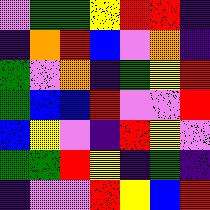[["violet", "green", "green", "yellow", "red", "red", "indigo"], ["indigo", "orange", "red", "blue", "violet", "orange", "indigo"], ["green", "violet", "orange", "indigo", "green", "yellow", "red"], ["green", "blue", "blue", "red", "violet", "violet", "red"], ["blue", "yellow", "violet", "indigo", "red", "yellow", "violet"], ["green", "green", "red", "yellow", "indigo", "green", "indigo"], ["indigo", "violet", "violet", "red", "yellow", "blue", "red"]]